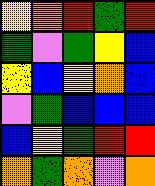[["yellow", "orange", "red", "green", "red"], ["green", "violet", "green", "yellow", "blue"], ["yellow", "blue", "yellow", "orange", "blue"], ["violet", "green", "blue", "blue", "blue"], ["blue", "yellow", "green", "red", "red"], ["orange", "green", "orange", "violet", "orange"]]